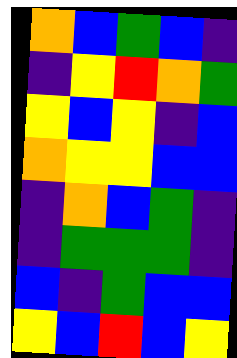[["orange", "blue", "green", "blue", "indigo"], ["indigo", "yellow", "red", "orange", "green"], ["yellow", "blue", "yellow", "indigo", "blue"], ["orange", "yellow", "yellow", "blue", "blue"], ["indigo", "orange", "blue", "green", "indigo"], ["indigo", "green", "green", "green", "indigo"], ["blue", "indigo", "green", "blue", "blue"], ["yellow", "blue", "red", "blue", "yellow"]]